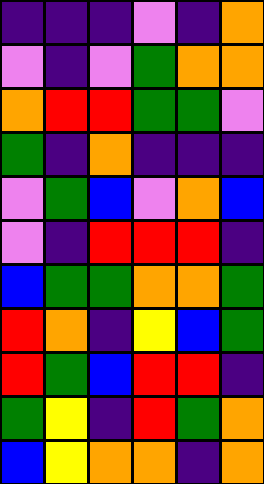[["indigo", "indigo", "indigo", "violet", "indigo", "orange"], ["violet", "indigo", "violet", "green", "orange", "orange"], ["orange", "red", "red", "green", "green", "violet"], ["green", "indigo", "orange", "indigo", "indigo", "indigo"], ["violet", "green", "blue", "violet", "orange", "blue"], ["violet", "indigo", "red", "red", "red", "indigo"], ["blue", "green", "green", "orange", "orange", "green"], ["red", "orange", "indigo", "yellow", "blue", "green"], ["red", "green", "blue", "red", "red", "indigo"], ["green", "yellow", "indigo", "red", "green", "orange"], ["blue", "yellow", "orange", "orange", "indigo", "orange"]]